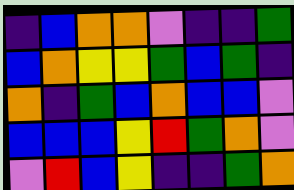[["indigo", "blue", "orange", "orange", "violet", "indigo", "indigo", "green"], ["blue", "orange", "yellow", "yellow", "green", "blue", "green", "indigo"], ["orange", "indigo", "green", "blue", "orange", "blue", "blue", "violet"], ["blue", "blue", "blue", "yellow", "red", "green", "orange", "violet"], ["violet", "red", "blue", "yellow", "indigo", "indigo", "green", "orange"]]